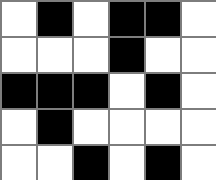[["white", "black", "white", "black", "black", "white"], ["white", "white", "white", "black", "white", "white"], ["black", "black", "black", "white", "black", "white"], ["white", "black", "white", "white", "white", "white"], ["white", "white", "black", "white", "black", "white"]]